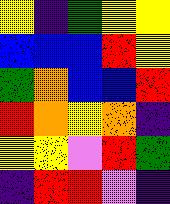[["yellow", "indigo", "green", "yellow", "yellow"], ["blue", "blue", "blue", "red", "yellow"], ["green", "orange", "blue", "blue", "red"], ["red", "orange", "yellow", "orange", "indigo"], ["yellow", "yellow", "violet", "red", "green"], ["indigo", "red", "red", "violet", "indigo"]]